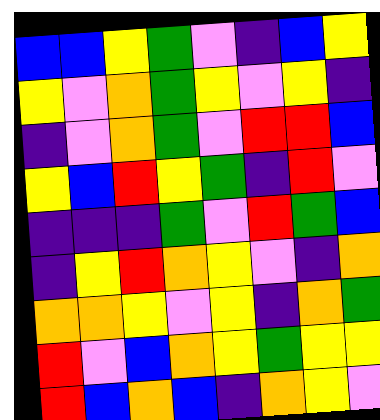[["blue", "blue", "yellow", "green", "violet", "indigo", "blue", "yellow"], ["yellow", "violet", "orange", "green", "yellow", "violet", "yellow", "indigo"], ["indigo", "violet", "orange", "green", "violet", "red", "red", "blue"], ["yellow", "blue", "red", "yellow", "green", "indigo", "red", "violet"], ["indigo", "indigo", "indigo", "green", "violet", "red", "green", "blue"], ["indigo", "yellow", "red", "orange", "yellow", "violet", "indigo", "orange"], ["orange", "orange", "yellow", "violet", "yellow", "indigo", "orange", "green"], ["red", "violet", "blue", "orange", "yellow", "green", "yellow", "yellow"], ["red", "blue", "orange", "blue", "indigo", "orange", "yellow", "violet"]]